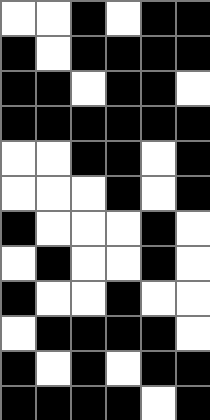[["white", "white", "black", "white", "black", "black"], ["black", "white", "black", "black", "black", "black"], ["black", "black", "white", "black", "black", "white"], ["black", "black", "black", "black", "black", "black"], ["white", "white", "black", "black", "white", "black"], ["white", "white", "white", "black", "white", "black"], ["black", "white", "white", "white", "black", "white"], ["white", "black", "white", "white", "black", "white"], ["black", "white", "white", "black", "white", "white"], ["white", "black", "black", "black", "black", "white"], ["black", "white", "black", "white", "black", "black"], ["black", "black", "black", "black", "white", "black"]]